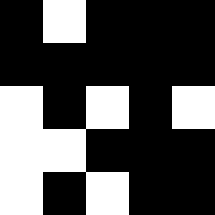[["black", "white", "black", "black", "black"], ["black", "black", "black", "black", "black"], ["white", "black", "white", "black", "white"], ["white", "white", "black", "black", "black"], ["white", "black", "white", "black", "black"]]